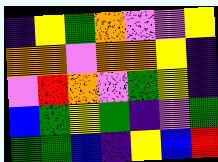[["indigo", "yellow", "green", "orange", "violet", "violet", "yellow"], ["orange", "orange", "violet", "orange", "orange", "yellow", "indigo"], ["violet", "red", "orange", "violet", "green", "yellow", "indigo"], ["blue", "green", "yellow", "green", "indigo", "violet", "green"], ["green", "green", "blue", "indigo", "yellow", "blue", "red"]]